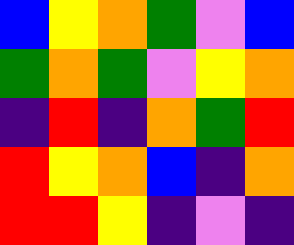[["blue", "yellow", "orange", "green", "violet", "blue"], ["green", "orange", "green", "violet", "yellow", "orange"], ["indigo", "red", "indigo", "orange", "green", "red"], ["red", "yellow", "orange", "blue", "indigo", "orange"], ["red", "red", "yellow", "indigo", "violet", "indigo"]]